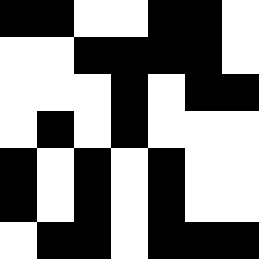[["black", "black", "white", "white", "black", "black", "white"], ["white", "white", "black", "black", "black", "black", "white"], ["white", "white", "white", "black", "white", "black", "black"], ["white", "black", "white", "black", "white", "white", "white"], ["black", "white", "black", "white", "black", "white", "white"], ["black", "white", "black", "white", "black", "white", "white"], ["white", "black", "black", "white", "black", "black", "black"]]